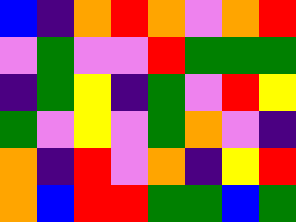[["blue", "indigo", "orange", "red", "orange", "violet", "orange", "red"], ["violet", "green", "violet", "violet", "red", "green", "green", "green"], ["indigo", "green", "yellow", "indigo", "green", "violet", "red", "yellow"], ["green", "violet", "yellow", "violet", "green", "orange", "violet", "indigo"], ["orange", "indigo", "red", "violet", "orange", "indigo", "yellow", "red"], ["orange", "blue", "red", "red", "green", "green", "blue", "green"]]